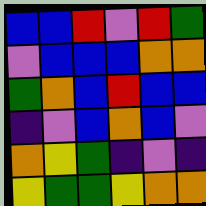[["blue", "blue", "red", "violet", "red", "green"], ["violet", "blue", "blue", "blue", "orange", "orange"], ["green", "orange", "blue", "red", "blue", "blue"], ["indigo", "violet", "blue", "orange", "blue", "violet"], ["orange", "yellow", "green", "indigo", "violet", "indigo"], ["yellow", "green", "green", "yellow", "orange", "orange"]]